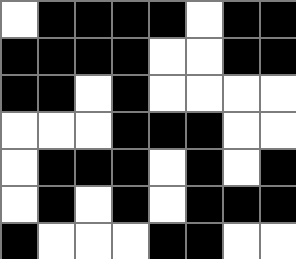[["white", "black", "black", "black", "black", "white", "black", "black"], ["black", "black", "black", "black", "white", "white", "black", "black"], ["black", "black", "white", "black", "white", "white", "white", "white"], ["white", "white", "white", "black", "black", "black", "white", "white"], ["white", "black", "black", "black", "white", "black", "white", "black"], ["white", "black", "white", "black", "white", "black", "black", "black"], ["black", "white", "white", "white", "black", "black", "white", "white"]]